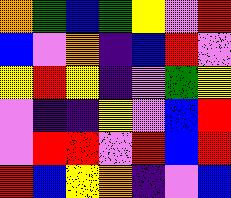[["orange", "green", "blue", "green", "yellow", "violet", "red"], ["blue", "violet", "orange", "indigo", "blue", "red", "violet"], ["yellow", "red", "yellow", "indigo", "violet", "green", "yellow"], ["violet", "indigo", "indigo", "yellow", "violet", "blue", "red"], ["violet", "red", "red", "violet", "red", "blue", "red"], ["red", "blue", "yellow", "orange", "indigo", "violet", "blue"]]